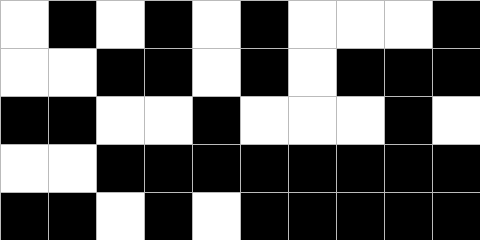[["white", "black", "white", "black", "white", "black", "white", "white", "white", "black"], ["white", "white", "black", "black", "white", "black", "white", "black", "black", "black"], ["black", "black", "white", "white", "black", "white", "white", "white", "black", "white"], ["white", "white", "black", "black", "black", "black", "black", "black", "black", "black"], ["black", "black", "white", "black", "white", "black", "black", "black", "black", "black"]]